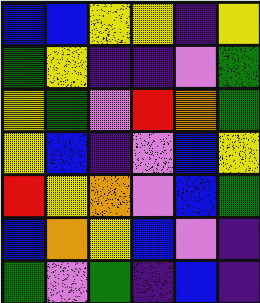[["blue", "blue", "yellow", "yellow", "indigo", "yellow"], ["green", "yellow", "indigo", "indigo", "violet", "green"], ["yellow", "green", "violet", "red", "orange", "green"], ["yellow", "blue", "indigo", "violet", "blue", "yellow"], ["red", "yellow", "orange", "violet", "blue", "green"], ["blue", "orange", "yellow", "blue", "violet", "indigo"], ["green", "violet", "green", "indigo", "blue", "indigo"]]